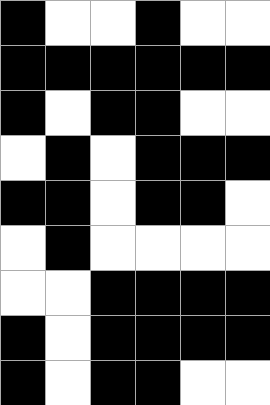[["black", "white", "white", "black", "white", "white"], ["black", "black", "black", "black", "black", "black"], ["black", "white", "black", "black", "white", "white"], ["white", "black", "white", "black", "black", "black"], ["black", "black", "white", "black", "black", "white"], ["white", "black", "white", "white", "white", "white"], ["white", "white", "black", "black", "black", "black"], ["black", "white", "black", "black", "black", "black"], ["black", "white", "black", "black", "white", "white"]]